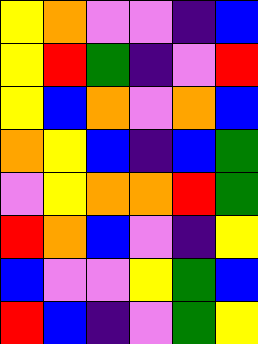[["yellow", "orange", "violet", "violet", "indigo", "blue"], ["yellow", "red", "green", "indigo", "violet", "red"], ["yellow", "blue", "orange", "violet", "orange", "blue"], ["orange", "yellow", "blue", "indigo", "blue", "green"], ["violet", "yellow", "orange", "orange", "red", "green"], ["red", "orange", "blue", "violet", "indigo", "yellow"], ["blue", "violet", "violet", "yellow", "green", "blue"], ["red", "blue", "indigo", "violet", "green", "yellow"]]